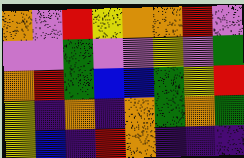[["orange", "violet", "red", "yellow", "orange", "orange", "red", "violet"], ["violet", "violet", "green", "violet", "violet", "yellow", "violet", "green"], ["orange", "red", "green", "blue", "blue", "green", "yellow", "red"], ["yellow", "indigo", "orange", "indigo", "orange", "green", "orange", "green"], ["yellow", "blue", "indigo", "red", "orange", "indigo", "indigo", "indigo"]]